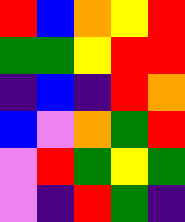[["red", "blue", "orange", "yellow", "red"], ["green", "green", "yellow", "red", "red"], ["indigo", "blue", "indigo", "red", "orange"], ["blue", "violet", "orange", "green", "red"], ["violet", "red", "green", "yellow", "green"], ["violet", "indigo", "red", "green", "indigo"]]